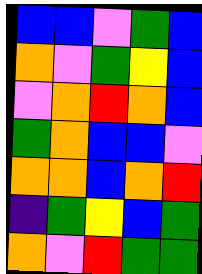[["blue", "blue", "violet", "green", "blue"], ["orange", "violet", "green", "yellow", "blue"], ["violet", "orange", "red", "orange", "blue"], ["green", "orange", "blue", "blue", "violet"], ["orange", "orange", "blue", "orange", "red"], ["indigo", "green", "yellow", "blue", "green"], ["orange", "violet", "red", "green", "green"]]